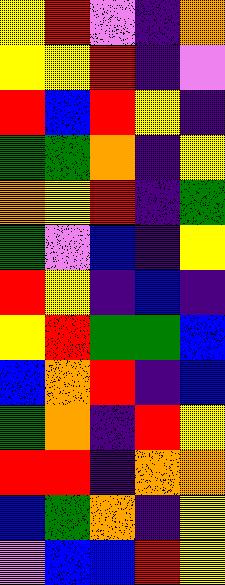[["yellow", "red", "violet", "indigo", "orange"], ["yellow", "yellow", "red", "indigo", "violet"], ["red", "blue", "red", "yellow", "indigo"], ["green", "green", "orange", "indigo", "yellow"], ["orange", "yellow", "red", "indigo", "green"], ["green", "violet", "blue", "indigo", "yellow"], ["red", "yellow", "indigo", "blue", "indigo"], ["yellow", "red", "green", "green", "blue"], ["blue", "orange", "red", "indigo", "blue"], ["green", "orange", "indigo", "red", "yellow"], ["red", "red", "indigo", "orange", "orange"], ["blue", "green", "orange", "indigo", "yellow"], ["violet", "blue", "blue", "red", "yellow"]]